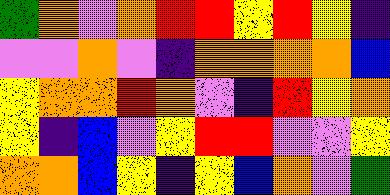[["green", "orange", "violet", "orange", "red", "red", "yellow", "red", "yellow", "indigo"], ["violet", "violet", "orange", "violet", "indigo", "orange", "orange", "orange", "orange", "blue"], ["yellow", "orange", "orange", "red", "orange", "violet", "indigo", "red", "yellow", "orange"], ["yellow", "indigo", "blue", "violet", "yellow", "red", "red", "violet", "violet", "yellow"], ["orange", "orange", "blue", "yellow", "indigo", "yellow", "blue", "orange", "violet", "green"]]